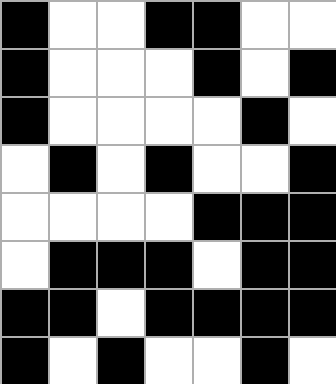[["black", "white", "white", "black", "black", "white", "white"], ["black", "white", "white", "white", "black", "white", "black"], ["black", "white", "white", "white", "white", "black", "white"], ["white", "black", "white", "black", "white", "white", "black"], ["white", "white", "white", "white", "black", "black", "black"], ["white", "black", "black", "black", "white", "black", "black"], ["black", "black", "white", "black", "black", "black", "black"], ["black", "white", "black", "white", "white", "black", "white"]]